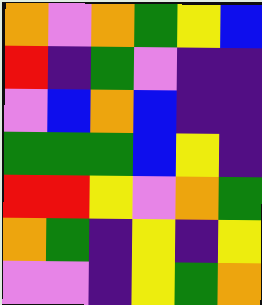[["orange", "violet", "orange", "green", "yellow", "blue"], ["red", "indigo", "green", "violet", "indigo", "indigo"], ["violet", "blue", "orange", "blue", "indigo", "indigo"], ["green", "green", "green", "blue", "yellow", "indigo"], ["red", "red", "yellow", "violet", "orange", "green"], ["orange", "green", "indigo", "yellow", "indigo", "yellow"], ["violet", "violet", "indigo", "yellow", "green", "orange"]]